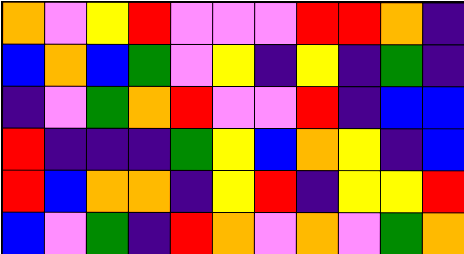[["orange", "violet", "yellow", "red", "violet", "violet", "violet", "red", "red", "orange", "indigo"], ["blue", "orange", "blue", "green", "violet", "yellow", "indigo", "yellow", "indigo", "green", "indigo"], ["indigo", "violet", "green", "orange", "red", "violet", "violet", "red", "indigo", "blue", "blue"], ["red", "indigo", "indigo", "indigo", "green", "yellow", "blue", "orange", "yellow", "indigo", "blue"], ["red", "blue", "orange", "orange", "indigo", "yellow", "red", "indigo", "yellow", "yellow", "red"], ["blue", "violet", "green", "indigo", "red", "orange", "violet", "orange", "violet", "green", "orange"]]